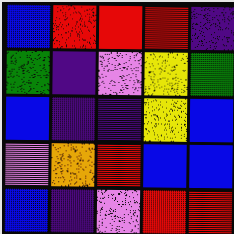[["blue", "red", "red", "red", "indigo"], ["green", "indigo", "violet", "yellow", "green"], ["blue", "indigo", "indigo", "yellow", "blue"], ["violet", "orange", "red", "blue", "blue"], ["blue", "indigo", "violet", "red", "red"]]